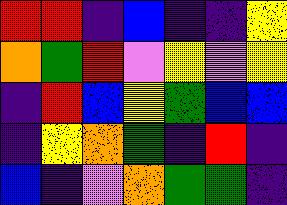[["red", "red", "indigo", "blue", "indigo", "indigo", "yellow"], ["orange", "green", "red", "violet", "yellow", "violet", "yellow"], ["indigo", "red", "blue", "yellow", "green", "blue", "blue"], ["indigo", "yellow", "orange", "green", "indigo", "red", "indigo"], ["blue", "indigo", "violet", "orange", "green", "green", "indigo"]]